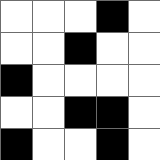[["white", "white", "white", "black", "white"], ["white", "white", "black", "white", "white"], ["black", "white", "white", "white", "white"], ["white", "white", "black", "black", "white"], ["black", "white", "white", "black", "white"]]